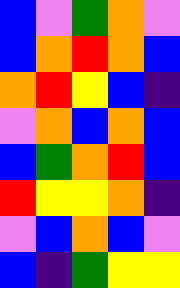[["blue", "violet", "green", "orange", "violet"], ["blue", "orange", "red", "orange", "blue"], ["orange", "red", "yellow", "blue", "indigo"], ["violet", "orange", "blue", "orange", "blue"], ["blue", "green", "orange", "red", "blue"], ["red", "yellow", "yellow", "orange", "indigo"], ["violet", "blue", "orange", "blue", "violet"], ["blue", "indigo", "green", "yellow", "yellow"]]